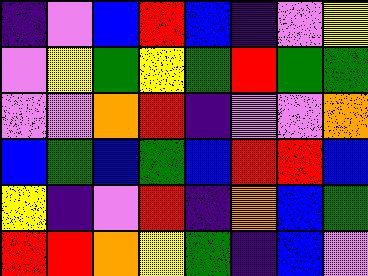[["indigo", "violet", "blue", "red", "blue", "indigo", "violet", "yellow"], ["violet", "yellow", "green", "yellow", "green", "red", "green", "green"], ["violet", "violet", "orange", "red", "indigo", "violet", "violet", "orange"], ["blue", "green", "blue", "green", "blue", "red", "red", "blue"], ["yellow", "indigo", "violet", "red", "indigo", "orange", "blue", "green"], ["red", "red", "orange", "yellow", "green", "indigo", "blue", "violet"]]